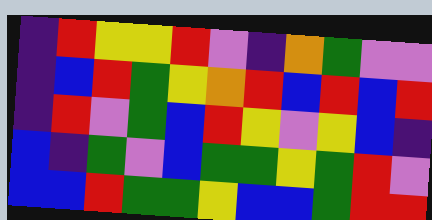[["indigo", "red", "yellow", "yellow", "red", "violet", "indigo", "orange", "green", "violet", "violet"], ["indigo", "blue", "red", "green", "yellow", "orange", "red", "blue", "red", "blue", "red"], ["indigo", "red", "violet", "green", "blue", "red", "yellow", "violet", "yellow", "blue", "indigo"], ["blue", "indigo", "green", "violet", "blue", "green", "green", "yellow", "green", "red", "violet"], ["blue", "blue", "red", "green", "green", "yellow", "blue", "blue", "green", "red", "red"]]